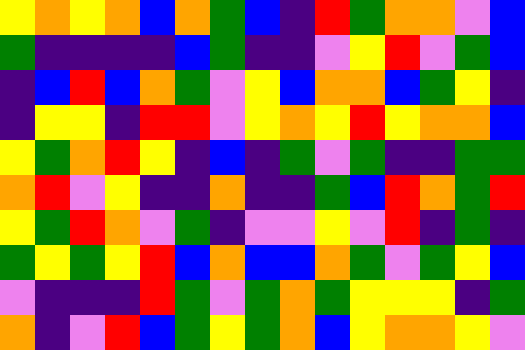[["yellow", "orange", "yellow", "orange", "blue", "orange", "green", "blue", "indigo", "red", "green", "orange", "orange", "violet", "blue"], ["green", "indigo", "indigo", "indigo", "indigo", "blue", "green", "indigo", "indigo", "violet", "yellow", "red", "violet", "green", "blue"], ["indigo", "blue", "red", "blue", "orange", "green", "violet", "yellow", "blue", "orange", "orange", "blue", "green", "yellow", "indigo"], ["indigo", "yellow", "yellow", "indigo", "red", "red", "violet", "yellow", "orange", "yellow", "red", "yellow", "orange", "orange", "blue"], ["yellow", "green", "orange", "red", "yellow", "indigo", "blue", "indigo", "green", "violet", "green", "indigo", "indigo", "green", "green"], ["orange", "red", "violet", "yellow", "indigo", "indigo", "orange", "indigo", "indigo", "green", "blue", "red", "orange", "green", "red"], ["yellow", "green", "red", "orange", "violet", "green", "indigo", "violet", "violet", "yellow", "violet", "red", "indigo", "green", "indigo"], ["green", "yellow", "green", "yellow", "red", "blue", "orange", "blue", "blue", "orange", "green", "violet", "green", "yellow", "blue"], ["violet", "indigo", "indigo", "indigo", "red", "green", "violet", "green", "orange", "green", "yellow", "yellow", "yellow", "indigo", "green"], ["orange", "indigo", "violet", "red", "blue", "green", "yellow", "green", "orange", "blue", "yellow", "orange", "orange", "yellow", "violet"]]